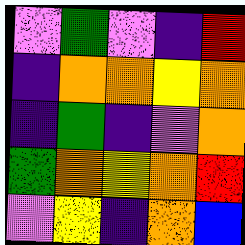[["violet", "green", "violet", "indigo", "red"], ["indigo", "orange", "orange", "yellow", "orange"], ["indigo", "green", "indigo", "violet", "orange"], ["green", "orange", "yellow", "orange", "red"], ["violet", "yellow", "indigo", "orange", "blue"]]